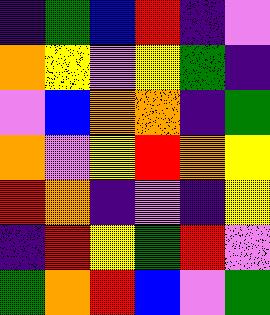[["indigo", "green", "blue", "red", "indigo", "violet"], ["orange", "yellow", "violet", "yellow", "green", "indigo"], ["violet", "blue", "orange", "orange", "indigo", "green"], ["orange", "violet", "yellow", "red", "orange", "yellow"], ["red", "orange", "indigo", "violet", "indigo", "yellow"], ["indigo", "red", "yellow", "green", "red", "violet"], ["green", "orange", "red", "blue", "violet", "green"]]